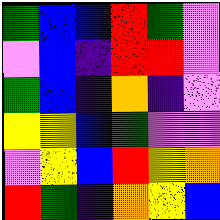[["green", "blue", "blue", "red", "green", "violet"], ["violet", "blue", "indigo", "red", "red", "violet"], ["green", "blue", "indigo", "orange", "indigo", "violet"], ["yellow", "yellow", "blue", "green", "violet", "violet"], ["violet", "yellow", "blue", "red", "yellow", "orange"], ["red", "green", "indigo", "orange", "yellow", "blue"]]